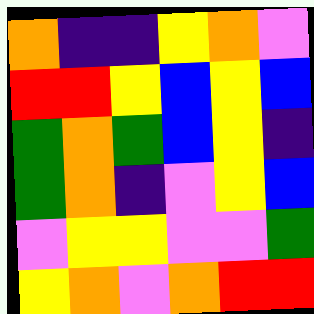[["orange", "indigo", "indigo", "yellow", "orange", "violet"], ["red", "red", "yellow", "blue", "yellow", "blue"], ["green", "orange", "green", "blue", "yellow", "indigo"], ["green", "orange", "indigo", "violet", "yellow", "blue"], ["violet", "yellow", "yellow", "violet", "violet", "green"], ["yellow", "orange", "violet", "orange", "red", "red"]]